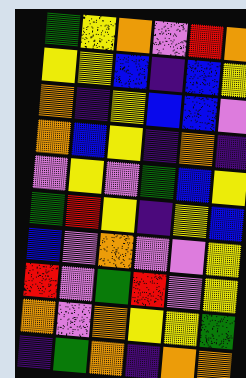[["green", "yellow", "orange", "violet", "red", "orange"], ["yellow", "yellow", "blue", "indigo", "blue", "yellow"], ["orange", "indigo", "yellow", "blue", "blue", "violet"], ["orange", "blue", "yellow", "indigo", "orange", "indigo"], ["violet", "yellow", "violet", "green", "blue", "yellow"], ["green", "red", "yellow", "indigo", "yellow", "blue"], ["blue", "violet", "orange", "violet", "violet", "yellow"], ["red", "violet", "green", "red", "violet", "yellow"], ["orange", "violet", "orange", "yellow", "yellow", "green"], ["indigo", "green", "orange", "indigo", "orange", "orange"]]